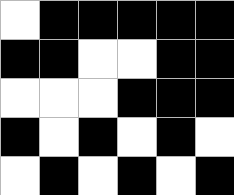[["white", "black", "black", "black", "black", "black"], ["black", "black", "white", "white", "black", "black"], ["white", "white", "white", "black", "black", "black"], ["black", "white", "black", "white", "black", "white"], ["white", "black", "white", "black", "white", "black"]]